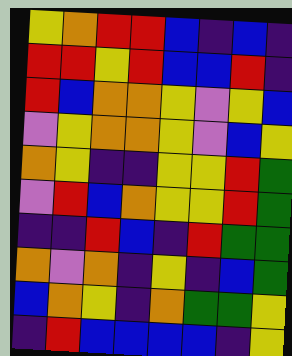[["yellow", "orange", "red", "red", "blue", "indigo", "blue", "indigo"], ["red", "red", "yellow", "red", "blue", "blue", "red", "indigo"], ["red", "blue", "orange", "orange", "yellow", "violet", "yellow", "blue"], ["violet", "yellow", "orange", "orange", "yellow", "violet", "blue", "yellow"], ["orange", "yellow", "indigo", "indigo", "yellow", "yellow", "red", "green"], ["violet", "red", "blue", "orange", "yellow", "yellow", "red", "green"], ["indigo", "indigo", "red", "blue", "indigo", "red", "green", "green"], ["orange", "violet", "orange", "indigo", "yellow", "indigo", "blue", "green"], ["blue", "orange", "yellow", "indigo", "orange", "green", "green", "yellow"], ["indigo", "red", "blue", "blue", "blue", "blue", "indigo", "yellow"]]